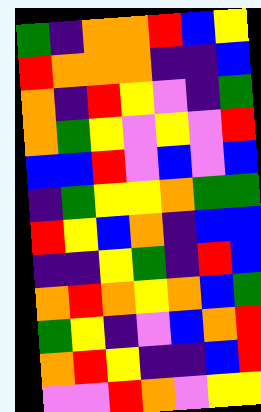[["green", "indigo", "orange", "orange", "red", "blue", "yellow"], ["red", "orange", "orange", "orange", "indigo", "indigo", "blue"], ["orange", "indigo", "red", "yellow", "violet", "indigo", "green"], ["orange", "green", "yellow", "violet", "yellow", "violet", "red"], ["blue", "blue", "red", "violet", "blue", "violet", "blue"], ["indigo", "green", "yellow", "yellow", "orange", "green", "green"], ["red", "yellow", "blue", "orange", "indigo", "blue", "blue"], ["indigo", "indigo", "yellow", "green", "indigo", "red", "blue"], ["orange", "red", "orange", "yellow", "orange", "blue", "green"], ["green", "yellow", "indigo", "violet", "blue", "orange", "red"], ["orange", "red", "yellow", "indigo", "indigo", "blue", "red"], ["violet", "violet", "red", "orange", "violet", "yellow", "yellow"]]